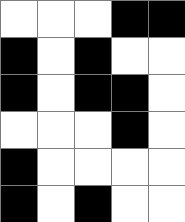[["white", "white", "white", "black", "black"], ["black", "white", "black", "white", "white"], ["black", "white", "black", "black", "white"], ["white", "white", "white", "black", "white"], ["black", "white", "white", "white", "white"], ["black", "white", "black", "white", "white"]]